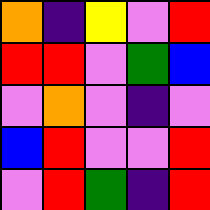[["orange", "indigo", "yellow", "violet", "red"], ["red", "red", "violet", "green", "blue"], ["violet", "orange", "violet", "indigo", "violet"], ["blue", "red", "violet", "violet", "red"], ["violet", "red", "green", "indigo", "red"]]